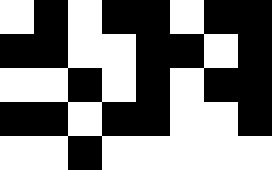[["white", "black", "white", "black", "black", "white", "black", "black"], ["black", "black", "white", "white", "black", "black", "white", "black"], ["white", "white", "black", "white", "black", "white", "black", "black"], ["black", "black", "white", "black", "black", "white", "white", "black"], ["white", "white", "black", "white", "white", "white", "white", "white"]]